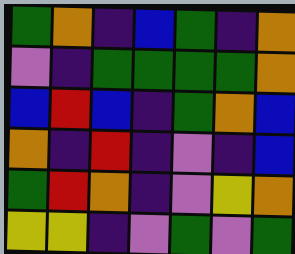[["green", "orange", "indigo", "blue", "green", "indigo", "orange"], ["violet", "indigo", "green", "green", "green", "green", "orange"], ["blue", "red", "blue", "indigo", "green", "orange", "blue"], ["orange", "indigo", "red", "indigo", "violet", "indigo", "blue"], ["green", "red", "orange", "indigo", "violet", "yellow", "orange"], ["yellow", "yellow", "indigo", "violet", "green", "violet", "green"]]